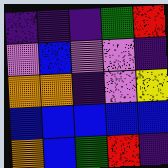[["indigo", "indigo", "indigo", "green", "red"], ["violet", "blue", "violet", "violet", "indigo"], ["orange", "orange", "indigo", "violet", "yellow"], ["blue", "blue", "blue", "blue", "blue"], ["orange", "blue", "green", "red", "indigo"]]